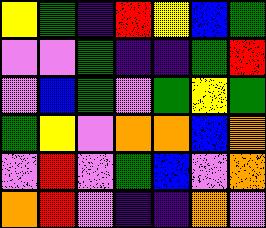[["yellow", "green", "indigo", "red", "yellow", "blue", "green"], ["violet", "violet", "green", "indigo", "indigo", "green", "red"], ["violet", "blue", "green", "violet", "green", "yellow", "green"], ["green", "yellow", "violet", "orange", "orange", "blue", "orange"], ["violet", "red", "violet", "green", "blue", "violet", "orange"], ["orange", "red", "violet", "indigo", "indigo", "orange", "violet"]]